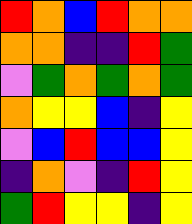[["red", "orange", "blue", "red", "orange", "orange"], ["orange", "orange", "indigo", "indigo", "red", "green"], ["violet", "green", "orange", "green", "orange", "green"], ["orange", "yellow", "yellow", "blue", "indigo", "yellow"], ["violet", "blue", "red", "blue", "blue", "yellow"], ["indigo", "orange", "violet", "indigo", "red", "yellow"], ["green", "red", "yellow", "yellow", "indigo", "yellow"]]